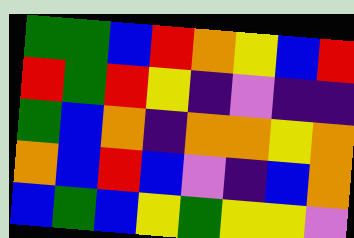[["green", "green", "blue", "red", "orange", "yellow", "blue", "red"], ["red", "green", "red", "yellow", "indigo", "violet", "indigo", "indigo"], ["green", "blue", "orange", "indigo", "orange", "orange", "yellow", "orange"], ["orange", "blue", "red", "blue", "violet", "indigo", "blue", "orange"], ["blue", "green", "blue", "yellow", "green", "yellow", "yellow", "violet"]]